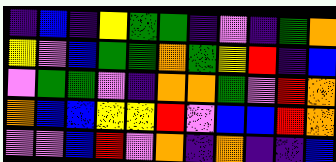[["indigo", "blue", "indigo", "yellow", "green", "green", "indigo", "violet", "indigo", "green", "orange"], ["yellow", "violet", "blue", "green", "green", "orange", "green", "yellow", "red", "indigo", "blue"], ["violet", "green", "green", "violet", "indigo", "orange", "orange", "green", "violet", "red", "orange"], ["orange", "blue", "blue", "yellow", "yellow", "red", "violet", "blue", "blue", "red", "orange"], ["violet", "violet", "blue", "red", "violet", "orange", "indigo", "orange", "indigo", "indigo", "blue"]]